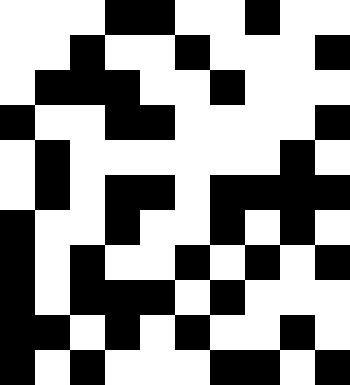[["white", "white", "white", "black", "black", "white", "white", "black", "white", "white"], ["white", "white", "black", "white", "white", "black", "white", "white", "white", "black"], ["white", "black", "black", "black", "white", "white", "black", "white", "white", "white"], ["black", "white", "white", "black", "black", "white", "white", "white", "white", "black"], ["white", "black", "white", "white", "white", "white", "white", "white", "black", "white"], ["white", "black", "white", "black", "black", "white", "black", "black", "black", "black"], ["black", "white", "white", "black", "white", "white", "black", "white", "black", "white"], ["black", "white", "black", "white", "white", "black", "white", "black", "white", "black"], ["black", "white", "black", "black", "black", "white", "black", "white", "white", "white"], ["black", "black", "white", "black", "white", "black", "white", "white", "black", "white"], ["black", "white", "black", "white", "white", "white", "black", "black", "white", "black"]]